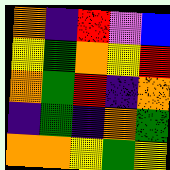[["orange", "indigo", "red", "violet", "blue"], ["yellow", "green", "orange", "yellow", "red"], ["orange", "green", "red", "indigo", "orange"], ["indigo", "green", "indigo", "orange", "green"], ["orange", "orange", "yellow", "green", "yellow"]]